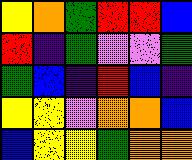[["yellow", "orange", "green", "red", "red", "blue"], ["red", "indigo", "green", "violet", "violet", "green"], ["green", "blue", "indigo", "red", "blue", "indigo"], ["yellow", "yellow", "violet", "orange", "orange", "blue"], ["blue", "yellow", "yellow", "green", "orange", "orange"]]